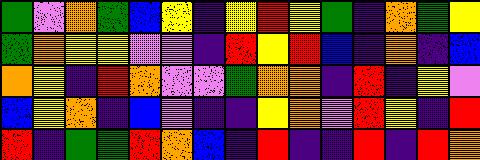[["green", "violet", "orange", "green", "blue", "yellow", "indigo", "yellow", "red", "yellow", "green", "indigo", "orange", "green", "yellow"], ["green", "orange", "yellow", "yellow", "violet", "violet", "indigo", "red", "yellow", "red", "blue", "indigo", "orange", "indigo", "blue"], ["orange", "yellow", "indigo", "red", "orange", "violet", "violet", "green", "orange", "orange", "indigo", "red", "indigo", "yellow", "violet"], ["blue", "yellow", "orange", "indigo", "blue", "violet", "indigo", "indigo", "yellow", "orange", "violet", "red", "yellow", "indigo", "red"], ["red", "indigo", "green", "green", "red", "orange", "blue", "indigo", "red", "indigo", "indigo", "red", "indigo", "red", "orange"]]